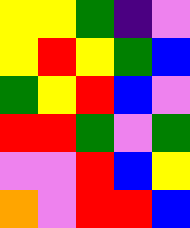[["yellow", "yellow", "green", "indigo", "violet"], ["yellow", "red", "yellow", "green", "blue"], ["green", "yellow", "red", "blue", "violet"], ["red", "red", "green", "violet", "green"], ["violet", "violet", "red", "blue", "yellow"], ["orange", "violet", "red", "red", "blue"]]